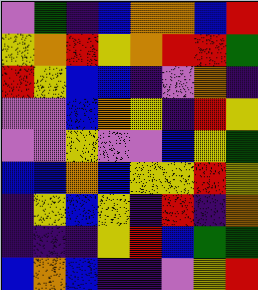[["violet", "green", "indigo", "blue", "orange", "orange", "blue", "red"], ["yellow", "orange", "red", "yellow", "orange", "red", "red", "green"], ["red", "yellow", "blue", "blue", "indigo", "violet", "orange", "indigo"], ["violet", "violet", "blue", "orange", "yellow", "indigo", "red", "yellow"], ["violet", "violet", "yellow", "violet", "violet", "blue", "yellow", "green"], ["blue", "blue", "orange", "blue", "yellow", "yellow", "red", "yellow"], ["indigo", "yellow", "blue", "yellow", "indigo", "red", "indigo", "orange"], ["indigo", "indigo", "indigo", "yellow", "red", "blue", "green", "green"], ["blue", "orange", "blue", "indigo", "indigo", "violet", "yellow", "red"]]